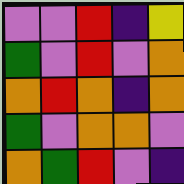[["violet", "violet", "red", "indigo", "yellow"], ["green", "violet", "red", "violet", "orange"], ["orange", "red", "orange", "indigo", "orange"], ["green", "violet", "orange", "orange", "violet"], ["orange", "green", "red", "violet", "indigo"]]